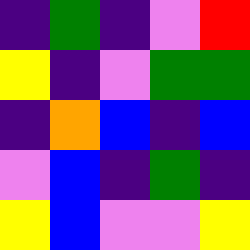[["indigo", "green", "indigo", "violet", "red"], ["yellow", "indigo", "violet", "green", "green"], ["indigo", "orange", "blue", "indigo", "blue"], ["violet", "blue", "indigo", "green", "indigo"], ["yellow", "blue", "violet", "violet", "yellow"]]